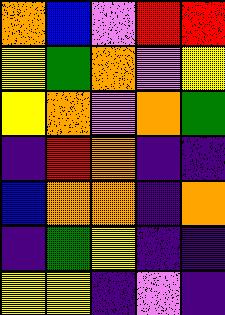[["orange", "blue", "violet", "red", "red"], ["yellow", "green", "orange", "violet", "yellow"], ["yellow", "orange", "violet", "orange", "green"], ["indigo", "red", "orange", "indigo", "indigo"], ["blue", "orange", "orange", "indigo", "orange"], ["indigo", "green", "yellow", "indigo", "indigo"], ["yellow", "yellow", "indigo", "violet", "indigo"]]